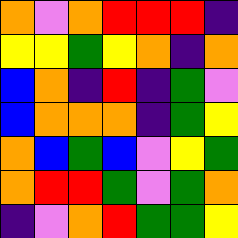[["orange", "violet", "orange", "red", "red", "red", "indigo"], ["yellow", "yellow", "green", "yellow", "orange", "indigo", "orange"], ["blue", "orange", "indigo", "red", "indigo", "green", "violet"], ["blue", "orange", "orange", "orange", "indigo", "green", "yellow"], ["orange", "blue", "green", "blue", "violet", "yellow", "green"], ["orange", "red", "red", "green", "violet", "green", "orange"], ["indigo", "violet", "orange", "red", "green", "green", "yellow"]]